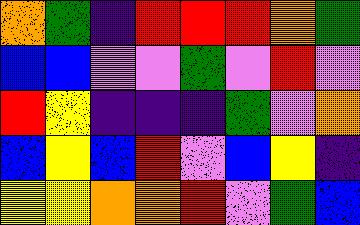[["orange", "green", "indigo", "red", "red", "red", "orange", "green"], ["blue", "blue", "violet", "violet", "green", "violet", "red", "violet"], ["red", "yellow", "indigo", "indigo", "indigo", "green", "violet", "orange"], ["blue", "yellow", "blue", "red", "violet", "blue", "yellow", "indigo"], ["yellow", "yellow", "orange", "orange", "red", "violet", "green", "blue"]]